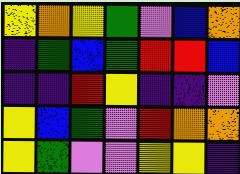[["yellow", "orange", "yellow", "green", "violet", "blue", "orange"], ["indigo", "green", "blue", "green", "red", "red", "blue"], ["indigo", "indigo", "red", "yellow", "indigo", "indigo", "violet"], ["yellow", "blue", "green", "violet", "red", "orange", "orange"], ["yellow", "green", "violet", "violet", "yellow", "yellow", "indigo"]]